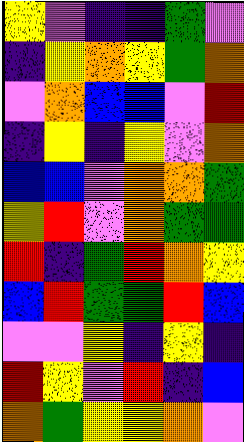[["yellow", "violet", "indigo", "indigo", "green", "violet"], ["indigo", "yellow", "orange", "yellow", "green", "orange"], ["violet", "orange", "blue", "blue", "violet", "red"], ["indigo", "yellow", "indigo", "yellow", "violet", "orange"], ["blue", "blue", "violet", "orange", "orange", "green"], ["yellow", "red", "violet", "orange", "green", "green"], ["red", "indigo", "green", "red", "orange", "yellow"], ["blue", "red", "green", "green", "red", "blue"], ["violet", "violet", "yellow", "indigo", "yellow", "indigo"], ["red", "yellow", "violet", "red", "indigo", "blue"], ["orange", "green", "yellow", "yellow", "orange", "violet"]]